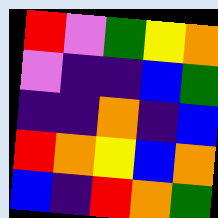[["red", "violet", "green", "yellow", "orange"], ["violet", "indigo", "indigo", "blue", "green"], ["indigo", "indigo", "orange", "indigo", "blue"], ["red", "orange", "yellow", "blue", "orange"], ["blue", "indigo", "red", "orange", "green"]]